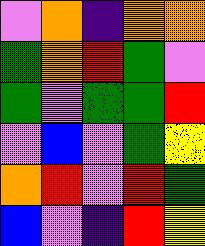[["violet", "orange", "indigo", "orange", "orange"], ["green", "orange", "red", "green", "violet"], ["green", "violet", "green", "green", "red"], ["violet", "blue", "violet", "green", "yellow"], ["orange", "red", "violet", "red", "green"], ["blue", "violet", "indigo", "red", "yellow"]]